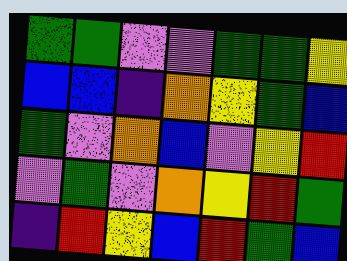[["green", "green", "violet", "violet", "green", "green", "yellow"], ["blue", "blue", "indigo", "orange", "yellow", "green", "blue"], ["green", "violet", "orange", "blue", "violet", "yellow", "red"], ["violet", "green", "violet", "orange", "yellow", "red", "green"], ["indigo", "red", "yellow", "blue", "red", "green", "blue"]]